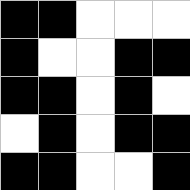[["black", "black", "white", "white", "white"], ["black", "white", "white", "black", "black"], ["black", "black", "white", "black", "white"], ["white", "black", "white", "black", "black"], ["black", "black", "white", "white", "black"]]